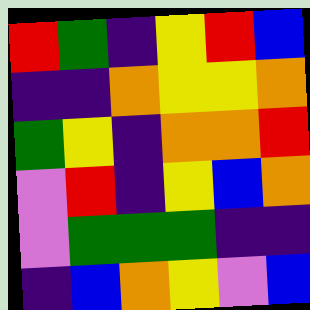[["red", "green", "indigo", "yellow", "red", "blue"], ["indigo", "indigo", "orange", "yellow", "yellow", "orange"], ["green", "yellow", "indigo", "orange", "orange", "red"], ["violet", "red", "indigo", "yellow", "blue", "orange"], ["violet", "green", "green", "green", "indigo", "indigo"], ["indigo", "blue", "orange", "yellow", "violet", "blue"]]